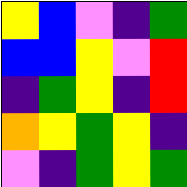[["yellow", "blue", "violet", "indigo", "green"], ["blue", "blue", "yellow", "violet", "red"], ["indigo", "green", "yellow", "indigo", "red"], ["orange", "yellow", "green", "yellow", "indigo"], ["violet", "indigo", "green", "yellow", "green"]]